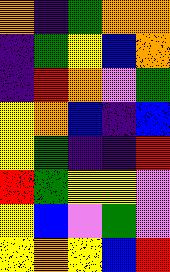[["orange", "indigo", "green", "orange", "orange"], ["indigo", "green", "yellow", "blue", "orange"], ["indigo", "red", "orange", "violet", "green"], ["yellow", "orange", "blue", "indigo", "blue"], ["yellow", "green", "indigo", "indigo", "red"], ["red", "green", "yellow", "yellow", "violet"], ["yellow", "blue", "violet", "green", "violet"], ["yellow", "orange", "yellow", "blue", "red"]]